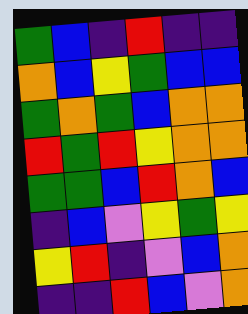[["green", "blue", "indigo", "red", "indigo", "indigo"], ["orange", "blue", "yellow", "green", "blue", "blue"], ["green", "orange", "green", "blue", "orange", "orange"], ["red", "green", "red", "yellow", "orange", "orange"], ["green", "green", "blue", "red", "orange", "blue"], ["indigo", "blue", "violet", "yellow", "green", "yellow"], ["yellow", "red", "indigo", "violet", "blue", "orange"], ["indigo", "indigo", "red", "blue", "violet", "orange"]]